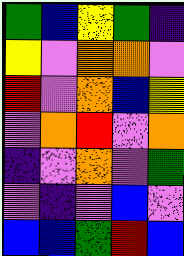[["green", "blue", "yellow", "green", "indigo"], ["yellow", "violet", "orange", "orange", "violet"], ["red", "violet", "orange", "blue", "yellow"], ["violet", "orange", "red", "violet", "orange"], ["indigo", "violet", "orange", "violet", "green"], ["violet", "indigo", "violet", "blue", "violet"], ["blue", "blue", "green", "red", "blue"]]